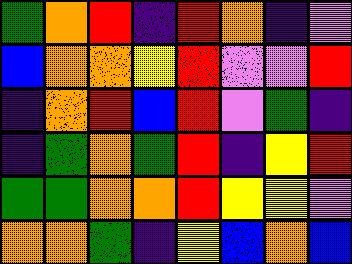[["green", "orange", "red", "indigo", "red", "orange", "indigo", "violet"], ["blue", "orange", "orange", "yellow", "red", "violet", "violet", "red"], ["indigo", "orange", "red", "blue", "red", "violet", "green", "indigo"], ["indigo", "green", "orange", "green", "red", "indigo", "yellow", "red"], ["green", "green", "orange", "orange", "red", "yellow", "yellow", "violet"], ["orange", "orange", "green", "indigo", "yellow", "blue", "orange", "blue"]]